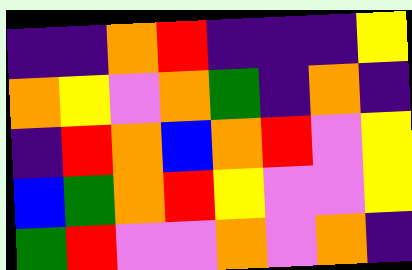[["indigo", "indigo", "orange", "red", "indigo", "indigo", "indigo", "yellow"], ["orange", "yellow", "violet", "orange", "green", "indigo", "orange", "indigo"], ["indigo", "red", "orange", "blue", "orange", "red", "violet", "yellow"], ["blue", "green", "orange", "red", "yellow", "violet", "violet", "yellow"], ["green", "red", "violet", "violet", "orange", "violet", "orange", "indigo"]]